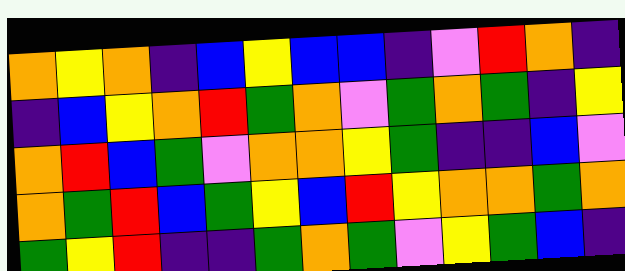[["orange", "yellow", "orange", "indigo", "blue", "yellow", "blue", "blue", "indigo", "violet", "red", "orange", "indigo"], ["indigo", "blue", "yellow", "orange", "red", "green", "orange", "violet", "green", "orange", "green", "indigo", "yellow"], ["orange", "red", "blue", "green", "violet", "orange", "orange", "yellow", "green", "indigo", "indigo", "blue", "violet"], ["orange", "green", "red", "blue", "green", "yellow", "blue", "red", "yellow", "orange", "orange", "green", "orange"], ["green", "yellow", "red", "indigo", "indigo", "green", "orange", "green", "violet", "yellow", "green", "blue", "indigo"]]